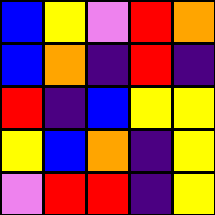[["blue", "yellow", "violet", "red", "orange"], ["blue", "orange", "indigo", "red", "indigo"], ["red", "indigo", "blue", "yellow", "yellow"], ["yellow", "blue", "orange", "indigo", "yellow"], ["violet", "red", "red", "indigo", "yellow"]]